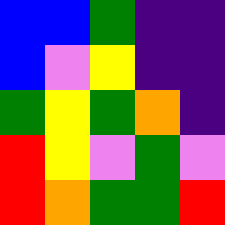[["blue", "blue", "green", "indigo", "indigo"], ["blue", "violet", "yellow", "indigo", "indigo"], ["green", "yellow", "green", "orange", "indigo"], ["red", "yellow", "violet", "green", "violet"], ["red", "orange", "green", "green", "red"]]